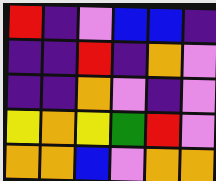[["red", "indigo", "violet", "blue", "blue", "indigo"], ["indigo", "indigo", "red", "indigo", "orange", "violet"], ["indigo", "indigo", "orange", "violet", "indigo", "violet"], ["yellow", "orange", "yellow", "green", "red", "violet"], ["orange", "orange", "blue", "violet", "orange", "orange"]]